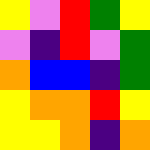[["yellow", "violet", "red", "green", "yellow"], ["violet", "indigo", "red", "violet", "green"], ["orange", "blue", "blue", "indigo", "green"], ["yellow", "orange", "orange", "red", "yellow"], ["yellow", "yellow", "orange", "indigo", "orange"]]